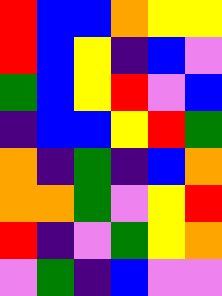[["red", "blue", "blue", "orange", "yellow", "yellow"], ["red", "blue", "yellow", "indigo", "blue", "violet"], ["green", "blue", "yellow", "red", "violet", "blue"], ["indigo", "blue", "blue", "yellow", "red", "green"], ["orange", "indigo", "green", "indigo", "blue", "orange"], ["orange", "orange", "green", "violet", "yellow", "red"], ["red", "indigo", "violet", "green", "yellow", "orange"], ["violet", "green", "indigo", "blue", "violet", "violet"]]